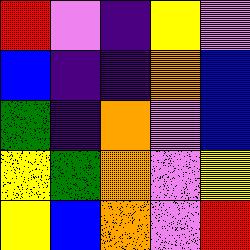[["red", "violet", "indigo", "yellow", "violet"], ["blue", "indigo", "indigo", "orange", "blue"], ["green", "indigo", "orange", "violet", "blue"], ["yellow", "green", "orange", "violet", "yellow"], ["yellow", "blue", "orange", "violet", "red"]]